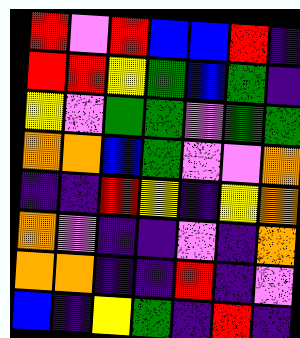[["red", "violet", "red", "blue", "blue", "red", "indigo"], ["red", "red", "yellow", "green", "blue", "green", "indigo"], ["yellow", "violet", "green", "green", "violet", "green", "green"], ["orange", "orange", "blue", "green", "violet", "violet", "orange"], ["indigo", "indigo", "red", "yellow", "indigo", "yellow", "orange"], ["orange", "violet", "indigo", "indigo", "violet", "indigo", "orange"], ["orange", "orange", "indigo", "indigo", "red", "indigo", "violet"], ["blue", "indigo", "yellow", "green", "indigo", "red", "indigo"]]